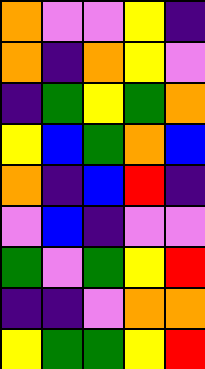[["orange", "violet", "violet", "yellow", "indigo"], ["orange", "indigo", "orange", "yellow", "violet"], ["indigo", "green", "yellow", "green", "orange"], ["yellow", "blue", "green", "orange", "blue"], ["orange", "indigo", "blue", "red", "indigo"], ["violet", "blue", "indigo", "violet", "violet"], ["green", "violet", "green", "yellow", "red"], ["indigo", "indigo", "violet", "orange", "orange"], ["yellow", "green", "green", "yellow", "red"]]